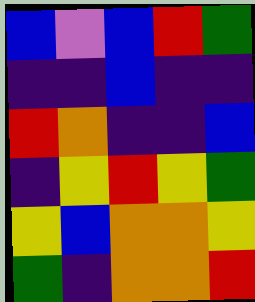[["blue", "violet", "blue", "red", "green"], ["indigo", "indigo", "blue", "indigo", "indigo"], ["red", "orange", "indigo", "indigo", "blue"], ["indigo", "yellow", "red", "yellow", "green"], ["yellow", "blue", "orange", "orange", "yellow"], ["green", "indigo", "orange", "orange", "red"]]